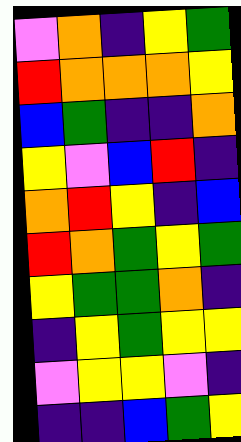[["violet", "orange", "indigo", "yellow", "green"], ["red", "orange", "orange", "orange", "yellow"], ["blue", "green", "indigo", "indigo", "orange"], ["yellow", "violet", "blue", "red", "indigo"], ["orange", "red", "yellow", "indigo", "blue"], ["red", "orange", "green", "yellow", "green"], ["yellow", "green", "green", "orange", "indigo"], ["indigo", "yellow", "green", "yellow", "yellow"], ["violet", "yellow", "yellow", "violet", "indigo"], ["indigo", "indigo", "blue", "green", "yellow"]]